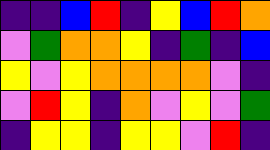[["indigo", "indigo", "blue", "red", "indigo", "yellow", "blue", "red", "orange"], ["violet", "green", "orange", "orange", "yellow", "indigo", "green", "indigo", "blue"], ["yellow", "violet", "yellow", "orange", "orange", "orange", "orange", "violet", "indigo"], ["violet", "red", "yellow", "indigo", "orange", "violet", "yellow", "violet", "green"], ["indigo", "yellow", "yellow", "indigo", "yellow", "yellow", "violet", "red", "indigo"]]